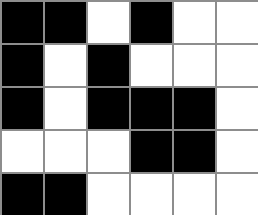[["black", "black", "white", "black", "white", "white"], ["black", "white", "black", "white", "white", "white"], ["black", "white", "black", "black", "black", "white"], ["white", "white", "white", "black", "black", "white"], ["black", "black", "white", "white", "white", "white"]]